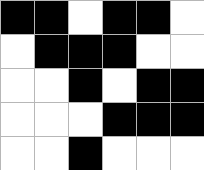[["black", "black", "white", "black", "black", "white"], ["white", "black", "black", "black", "white", "white"], ["white", "white", "black", "white", "black", "black"], ["white", "white", "white", "black", "black", "black"], ["white", "white", "black", "white", "white", "white"]]